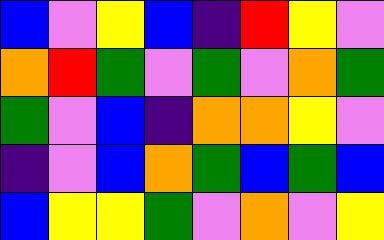[["blue", "violet", "yellow", "blue", "indigo", "red", "yellow", "violet"], ["orange", "red", "green", "violet", "green", "violet", "orange", "green"], ["green", "violet", "blue", "indigo", "orange", "orange", "yellow", "violet"], ["indigo", "violet", "blue", "orange", "green", "blue", "green", "blue"], ["blue", "yellow", "yellow", "green", "violet", "orange", "violet", "yellow"]]